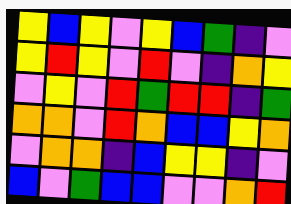[["yellow", "blue", "yellow", "violet", "yellow", "blue", "green", "indigo", "violet"], ["yellow", "red", "yellow", "violet", "red", "violet", "indigo", "orange", "yellow"], ["violet", "yellow", "violet", "red", "green", "red", "red", "indigo", "green"], ["orange", "orange", "violet", "red", "orange", "blue", "blue", "yellow", "orange"], ["violet", "orange", "orange", "indigo", "blue", "yellow", "yellow", "indigo", "violet"], ["blue", "violet", "green", "blue", "blue", "violet", "violet", "orange", "red"]]